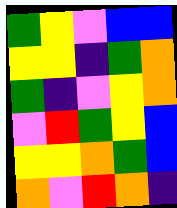[["green", "yellow", "violet", "blue", "blue"], ["yellow", "yellow", "indigo", "green", "orange"], ["green", "indigo", "violet", "yellow", "orange"], ["violet", "red", "green", "yellow", "blue"], ["yellow", "yellow", "orange", "green", "blue"], ["orange", "violet", "red", "orange", "indigo"]]